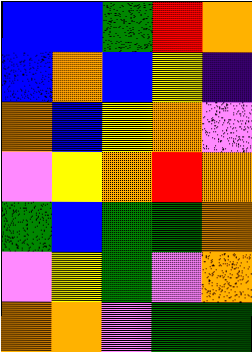[["blue", "blue", "green", "red", "orange"], ["blue", "orange", "blue", "yellow", "indigo"], ["orange", "blue", "yellow", "orange", "violet"], ["violet", "yellow", "orange", "red", "orange"], ["green", "blue", "green", "green", "orange"], ["violet", "yellow", "green", "violet", "orange"], ["orange", "orange", "violet", "green", "green"]]